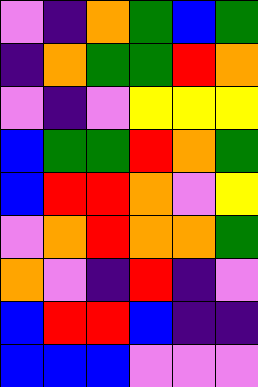[["violet", "indigo", "orange", "green", "blue", "green"], ["indigo", "orange", "green", "green", "red", "orange"], ["violet", "indigo", "violet", "yellow", "yellow", "yellow"], ["blue", "green", "green", "red", "orange", "green"], ["blue", "red", "red", "orange", "violet", "yellow"], ["violet", "orange", "red", "orange", "orange", "green"], ["orange", "violet", "indigo", "red", "indigo", "violet"], ["blue", "red", "red", "blue", "indigo", "indigo"], ["blue", "blue", "blue", "violet", "violet", "violet"]]